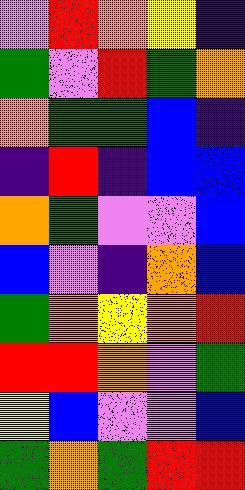[["violet", "red", "orange", "yellow", "indigo"], ["green", "violet", "red", "green", "orange"], ["orange", "green", "green", "blue", "indigo"], ["indigo", "red", "indigo", "blue", "blue"], ["orange", "green", "violet", "violet", "blue"], ["blue", "violet", "indigo", "orange", "blue"], ["green", "orange", "yellow", "orange", "red"], ["red", "red", "orange", "violet", "green"], ["yellow", "blue", "violet", "violet", "blue"], ["green", "orange", "green", "red", "red"]]